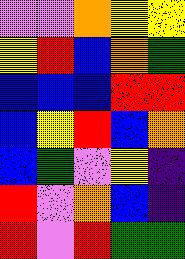[["violet", "violet", "orange", "yellow", "yellow"], ["yellow", "red", "blue", "orange", "green"], ["blue", "blue", "blue", "red", "red"], ["blue", "yellow", "red", "blue", "orange"], ["blue", "green", "violet", "yellow", "indigo"], ["red", "violet", "orange", "blue", "indigo"], ["red", "violet", "red", "green", "green"]]